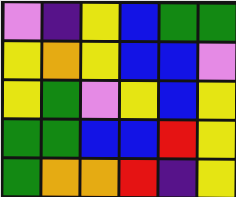[["violet", "indigo", "yellow", "blue", "green", "green"], ["yellow", "orange", "yellow", "blue", "blue", "violet"], ["yellow", "green", "violet", "yellow", "blue", "yellow"], ["green", "green", "blue", "blue", "red", "yellow"], ["green", "orange", "orange", "red", "indigo", "yellow"]]